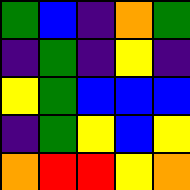[["green", "blue", "indigo", "orange", "green"], ["indigo", "green", "indigo", "yellow", "indigo"], ["yellow", "green", "blue", "blue", "blue"], ["indigo", "green", "yellow", "blue", "yellow"], ["orange", "red", "red", "yellow", "orange"]]